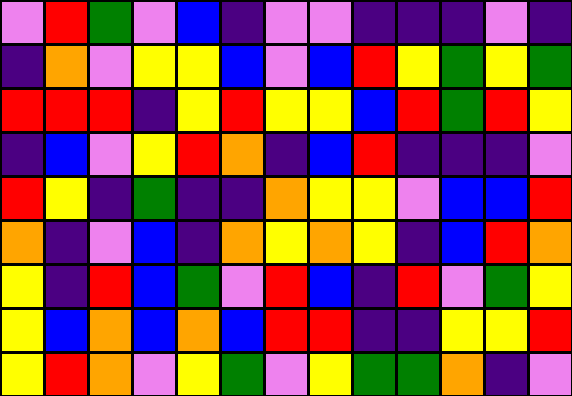[["violet", "red", "green", "violet", "blue", "indigo", "violet", "violet", "indigo", "indigo", "indigo", "violet", "indigo"], ["indigo", "orange", "violet", "yellow", "yellow", "blue", "violet", "blue", "red", "yellow", "green", "yellow", "green"], ["red", "red", "red", "indigo", "yellow", "red", "yellow", "yellow", "blue", "red", "green", "red", "yellow"], ["indigo", "blue", "violet", "yellow", "red", "orange", "indigo", "blue", "red", "indigo", "indigo", "indigo", "violet"], ["red", "yellow", "indigo", "green", "indigo", "indigo", "orange", "yellow", "yellow", "violet", "blue", "blue", "red"], ["orange", "indigo", "violet", "blue", "indigo", "orange", "yellow", "orange", "yellow", "indigo", "blue", "red", "orange"], ["yellow", "indigo", "red", "blue", "green", "violet", "red", "blue", "indigo", "red", "violet", "green", "yellow"], ["yellow", "blue", "orange", "blue", "orange", "blue", "red", "red", "indigo", "indigo", "yellow", "yellow", "red"], ["yellow", "red", "orange", "violet", "yellow", "green", "violet", "yellow", "green", "green", "orange", "indigo", "violet"]]